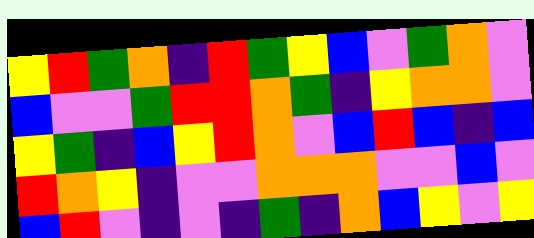[["yellow", "red", "green", "orange", "indigo", "red", "green", "yellow", "blue", "violet", "green", "orange", "violet"], ["blue", "violet", "violet", "green", "red", "red", "orange", "green", "indigo", "yellow", "orange", "orange", "violet"], ["yellow", "green", "indigo", "blue", "yellow", "red", "orange", "violet", "blue", "red", "blue", "indigo", "blue"], ["red", "orange", "yellow", "indigo", "violet", "violet", "orange", "orange", "orange", "violet", "violet", "blue", "violet"], ["blue", "red", "violet", "indigo", "violet", "indigo", "green", "indigo", "orange", "blue", "yellow", "violet", "yellow"]]